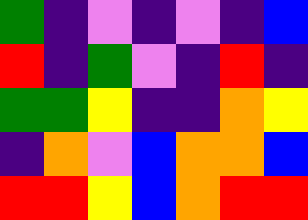[["green", "indigo", "violet", "indigo", "violet", "indigo", "blue"], ["red", "indigo", "green", "violet", "indigo", "red", "indigo"], ["green", "green", "yellow", "indigo", "indigo", "orange", "yellow"], ["indigo", "orange", "violet", "blue", "orange", "orange", "blue"], ["red", "red", "yellow", "blue", "orange", "red", "red"]]